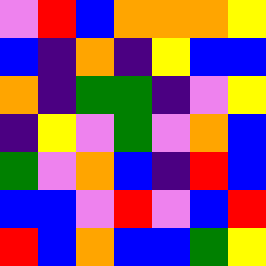[["violet", "red", "blue", "orange", "orange", "orange", "yellow"], ["blue", "indigo", "orange", "indigo", "yellow", "blue", "blue"], ["orange", "indigo", "green", "green", "indigo", "violet", "yellow"], ["indigo", "yellow", "violet", "green", "violet", "orange", "blue"], ["green", "violet", "orange", "blue", "indigo", "red", "blue"], ["blue", "blue", "violet", "red", "violet", "blue", "red"], ["red", "blue", "orange", "blue", "blue", "green", "yellow"]]